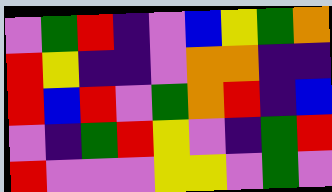[["violet", "green", "red", "indigo", "violet", "blue", "yellow", "green", "orange"], ["red", "yellow", "indigo", "indigo", "violet", "orange", "orange", "indigo", "indigo"], ["red", "blue", "red", "violet", "green", "orange", "red", "indigo", "blue"], ["violet", "indigo", "green", "red", "yellow", "violet", "indigo", "green", "red"], ["red", "violet", "violet", "violet", "yellow", "yellow", "violet", "green", "violet"]]